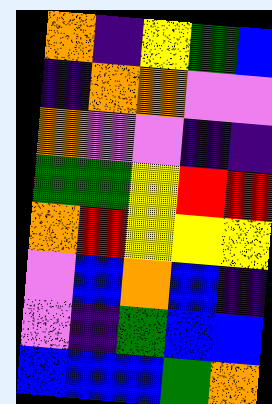[["orange", "indigo", "yellow", "green", "blue"], ["indigo", "orange", "orange", "violet", "violet"], ["orange", "violet", "violet", "indigo", "indigo"], ["green", "green", "yellow", "red", "red"], ["orange", "red", "yellow", "yellow", "yellow"], ["violet", "blue", "orange", "blue", "indigo"], ["violet", "indigo", "green", "blue", "blue"], ["blue", "blue", "blue", "green", "orange"]]